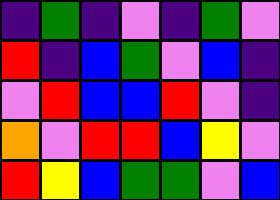[["indigo", "green", "indigo", "violet", "indigo", "green", "violet"], ["red", "indigo", "blue", "green", "violet", "blue", "indigo"], ["violet", "red", "blue", "blue", "red", "violet", "indigo"], ["orange", "violet", "red", "red", "blue", "yellow", "violet"], ["red", "yellow", "blue", "green", "green", "violet", "blue"]]